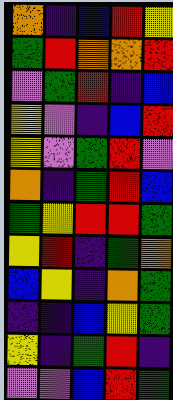[["orange", "indigo", "blue", "red", "yellow"], ["green", "red", "orange", "orange", "red"], ["violet", "green", "red", "indigo", "blue"], ["yellow", "violet", "indigo", "blue", "red"], ["yellow", "violet", "green", "red", "violet"], ["orange", "indigo", "green", "red", "blue"], ["green", "yellow", "red", "red", "green"], ["yellow", "red", "indigo", "green", "orange"], ["blue", "yellow", "indigo", "orange", "green"], ["indigo", "indigo", "blue", "yellow", "green"], ["yellow", "indigo", "green", "red", "indigo"], ["violet", "violet", "blue", "red", "green"]]